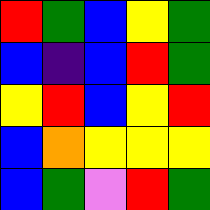[["red", "green", "blue", "yellow", "green"], ["blue", "indigo", "blue", "red", "green"], ["yellow", "red", "blue", "yellow", "red"], ["blue", "orange", "yellow", "yellow", "yellow"], ["blue", "green", "violet", "red", "green"]]